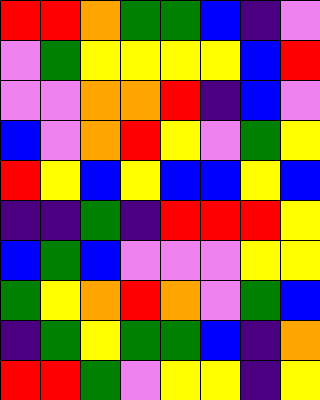[["red", "red", "orange", "green", "green", "blue", "indigo", "violet"], ["violet", "green", "yellow", "yellow", "yellow", "yellow", "blue", "red"], ["violet", "violet", "orange", "orange", "red", "indigo", "blue", "violet"], ["blue", "violet", "orange", "red", "yellow", "violet", "green", "yellow"], ["red", "yellow", "blue", "yellow", "blue", "blue", "yellow", "blue"], ["indigo", "indigo", "green", "indigo", "red", "red", "red", "yellow"], ["blue", "green", "blue", "violet", "violet", "violet", "yellow", "yellow"], ["green", "yellow", "orange", "red", "orange", "violet", "green", "blue"], ["indigo", "green", "yellow", "green", "green", "blue", "indigo", "orange"], ["red", "red", "green", "violet", "yellow", "yellow", "indigo", "yellow"]]